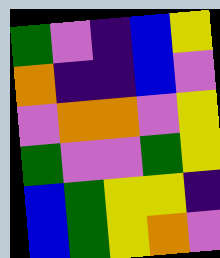[["green", "violet", "indigo", "blue", "yellow"], ["orange", "indigo", "indigo", "blue", "violet"], ["violet", "orange", "orange", "violet", "yellow"], ["green", "violet", "violet", "green", "yellow"], ["blue", "green", "yellow", "yellow", "indigo"], ["blue", "green", "yellow", "orange", "violet"]]